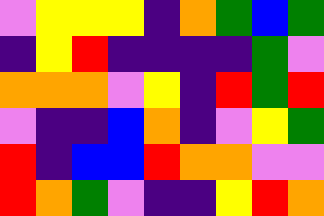[["violet", "yellow", "yellow", "yellow", "indigo", "orange", "green", "blue", "green"], ["indigo", "yellow", "red", "indigo", "indigo", "indigo", "indigo", "green", "violet"], ["orange", "orange", "orange", "violet", "yellow", "indigo", "red", "green", "red"], ["violet", "indigo", "indigo", "blue", "orange", "indigo", "violet", "yellow", "green"], ["red", "indigo", "blue", "blue", "red", "orange", "orange", "violet", "violet"], ["red", "orange", "green", "violet", "indigo", "indigo", "yellow", "red", "orange"]]